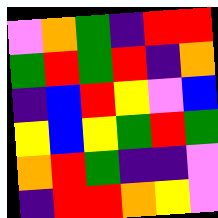[["violet", "orange", "green", "indigo", "red", "red"], ["green", "red", "green", "red", "indigo", "orange"], ["indigo", "blue", "red", "yellow", "violet", "blue"], ["yellow", "blue", "yellow", "green", "red", "green"], ["orange", "red", "green", "indigo", "indigo", "violet"], ["indigo", "red", "red", "orange", "yellow", "violet"]]